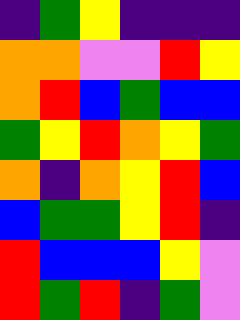[["indigo", "green", "yellow", "indigo", "indigo", "indigo"], ["orange", "orange", "violet", "violet", "red", "yellow"], ["orange", "red", "blue", "green", "blue", "blue"], ["green", "yellow", "red", "orange", "yellow", "green"], ["orange", "indigo", "orange", "yellow", "red", "blue"], ["blue", "green", "green", "yellow", "red", "indigo"], ["red", "blue", "blue", "blue", "yellow", "violet"], ["red", "green", "red", "indigo", "green", "violet"]]